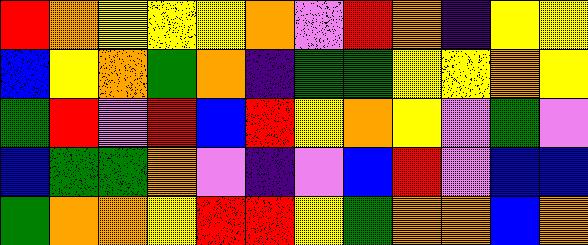[["red", "orange", "yellow", "yellow", "yellow", "orange", "violet", "red", "orange", "indigo", "yellow", "yellow"], ["blue", "yellow", "orange", "green", "orange", "indigo", "green", "green", "yellow", "yellow", "orange", "yellow"], ["green", "red", "violet", "red", "blue", "red", "yellow", "orange", "yellow", "violet", "green", "violet"], ["blue", "green", "green", "orange", "violet", "indigo", "violet", "blue", "red", "violet", "blue", "blue"], ["green", "orange", "orange", "yellow", "red", "red", "yellow", "green", "orange", "orange", "blue", "orange"]]